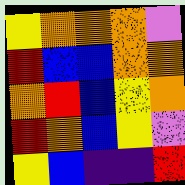[["yellow", "orange", "orange", "orange", "violet"], ["red", "blue", "blue", "orange", "orange"], ["orange", "red", "blue", "yellow", "orange"], ["red", "orange", "blue", "yellow", "violet"], ["yellow", "blue", "indigo", "indigo", "red"]]